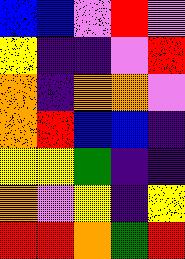[["blue", "blue", "violet", "red", "violet"], ["yellow", "indigo", "indigo", "violet", "red"], ["orange", "indigo", "orange", "orange", "violet"], ["orange", "red", "blue", "blue", "indigo"], ["yellow", "yellow", "green", "indigo", "indigo"], ["orange", "violet", "yellow", "indigo", "yellow"], ["red", "red", "orange", "green", "red"]]